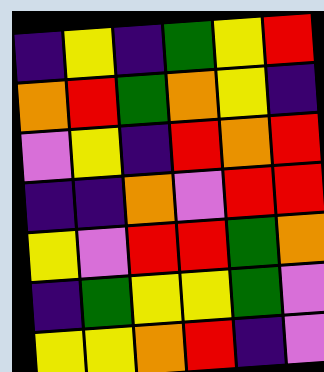[["indigo", "yellow", "indigo", "green", "yellow", "red"], ["orange", "red", "green", "orange", "yellow", "indigo"], ["violet", "yellow", "indigo", "red", "orange", "red"], ["indigo", "indigo", "orange", "violet", "red", "red"], ["yellow", "violet", "red", "red", "green", "orange"], ["indigo", "green", "yellow", "yellow", "green", "violet"], ["yellow", "yellow", "orange", "red", "indigo", "violet"]]